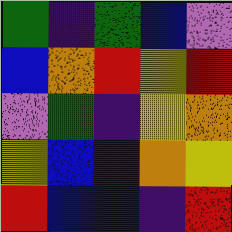[["green", "indigo", "green", "blue", "violet"], ["blue", "orange", "red", "yellow", "red"], ["violet", "green", "indigo", "yellow", "orange"], ["yellow", "blue", "indigo", "orange", "yellow"], ["red", "blue", "blue", "indigo", "red"]]